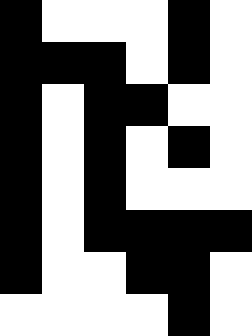[["black", "white", "white", "white", "black", "white"], ["black", "black", "black", "white", "black", "white"], ["black", "white", "black", "black", "white", "white"], ["black", "white", "black", "white", "black", "white"], ["black", "white", "black", "white", "white", "white"], ["black", "white", "black", "black", "black", "black"], ["black", "white", "white", "black", "black", "white"], ["white", "white", "white", "white", "black", "white"]]